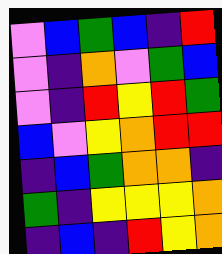[["violet", "blue", "green", "blue", "indigo", "red"], ["violet", "indigo", "orange", "violet", "green", "blue"], ["violet", "indigo", "red", "yellow", "red", "green"], ["blue", "violet", "yellow", "orange", "red", "red"], ["indigo", "blue", "green", "orange", "orange", "indigo"], ["green", "indigo", "yellow", "yellow", "yellow", "orange"], ["indigo", "blue", "indigo", "red", "yellow", "orange"]]